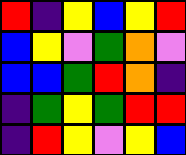[["red", "indigo", "yellow", "blue", "yellow", "red"], ["blue", "yellow", "violet", "green", "orange", "violet"], ["blue", "blue", "green", "red", "orange", "indigo"], ["indigo", "green", "yellow", "green", "red", "red"], ["indigo", "red", "yellow", "violet", "yellow", "blue"]]